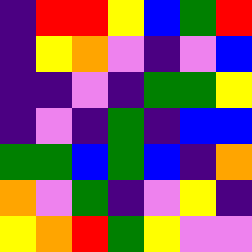[["indigo", "red", "red", "yellow", "blue", "green", "red"], ["indigo", "yellow", "orange", "violet", "indigo", "violet", "blue"], ["indigo", "indigo", "violet", "indigo", "green", "green", "yellow"], ["indigo", "violet", "indigo", "green", "indigo", "blue", "blue"], ["green", "green", "blue", "green", "blue", "indigo", "orange"], ["orange", "violet", "green", "indigo", "violet", "yellow", "indigo"], ["yellow", "orange", "red", "green", "yellow", "violet", "violet"]]